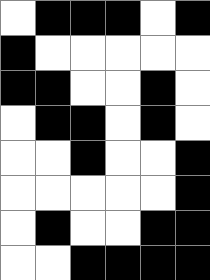[["white", "black", "black", "black", "white", "black"], ["black", "white", "white", "white", "white", "white"], ["black", "black", "white", "white", "black", "white"], ["white", "black", "black", "white", "black", "white"], ["white", "white", "black", "white", "white", "black"], ["white", "white", "white", "white", "white", "black"], ["white", "black", "white", "white", "black", "black"], ["white", "white", "black", "black", "black", "black"]]